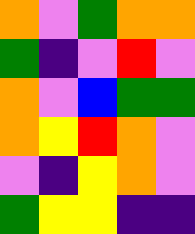[["orange", "violet", "green", "orange", "orange"], ["green", "indigo", "violet", "red", "violet"], ["orange", "violet", "blue", "green", "green"], ["orange", "yellow", "red", "orange", "violet"], ["violet", "indigo", "yellow", "orange", "violet"], ["green", "yellow", "yellow", "indigo", "indigo"]]